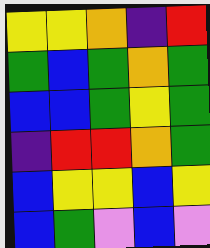[["yellow", "yellow", "orange", "indigo", "red"], ["green", "blue", "green", "orange", "green"], ["blue", "blue", "green", "yellow", "green"], ["indigo", "red", "red", "orange", "green"], ["blue", "yellow", "yellow", "blue", "yellow"], ["blue", "green", "violet", "blue", "violet"]]